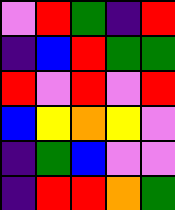[["violet", "red", "green", "indigo", "red"], ["indigo", "blue", "red", "green", "green"], ["red", "violet", "red", "violet", "red"], ["blue", "yellow", "orange", "yellow", "violet"], ["indigo", "green", "blue", "violet", "violet"], ["indigo", "red", "red", "orange", "green"]]